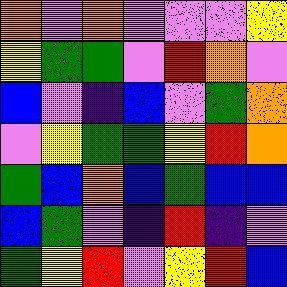[["orange", "violet", "orange", "violet", "violet", "violet", "yellow"], ["yellow", "green", "green", "violet", "red", "orange", "violet"], ["blue", "violet", "indigo", "blue", "violet", "green", "orange"], ["violet", "yellow", "green", "green", "yellow", "red", "orange"], ["green", "blue", "orange", "blue", "green", "blue", "blue"], ["blue", "green", "violet", "indigo", "red", "indigo", "violet"], ["green", "yellow", "red", "violet", "yellow", "red", "blue"]]